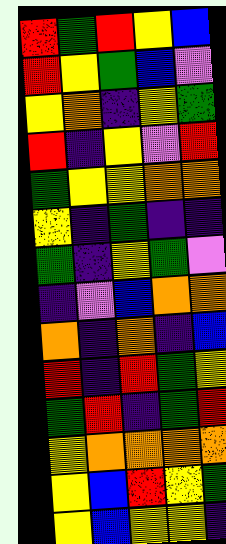[["red", "green", "red", "yellow", "blue"], ["red", "yellow", "green", "blue", "violet"], ["yellow", "orange", "indigo", "yellow", "green"], ["red", "indigo", "yellow", "violet", "red"], ["green", "yellow", "yellow", "orange", "orange"], ["yellow", "indigo", "green", "indigo", "indigo"], ["green", "indigo", "yellow", "green", "violet"], ["indigo", "violet", "blue", "orange", "orange"], ["orange", "indigo", "orange", "indigo", "blue"], ["red", "indigo", "red", "green", "yellow"], ["green", "red", "indigo", "green", "red"], ["yellow", "orange", "orange", "orange", "orange"], ["yellow", "blue", "red", "yellow", "green"], ["yellow", "blue", "yellow", "yellow", "indigo"]]